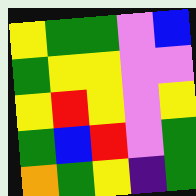[["yellow", "green", "green", "violet", "blue"], ["green", "yellow", "yellow", "violet", "violet"], ["yellow", "red", "yellow", "violet", "yellow"], ["green", "blue", "red", "violet", "green"], ["orange", "green", "yellow", "indigo", "green"]]